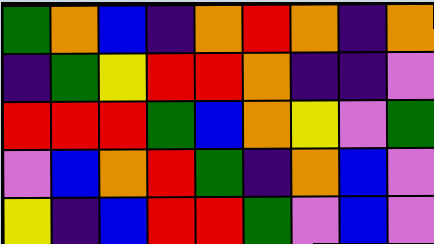[["green", "orange", "blue", "indigo", "orange", "red", "orange", "indigo", "orange"], ["indigo", "green", "yellow", "red", "red", "orange", "indigo", "indigo", "violet"], ["red", "red", "red", "green", "blue", "orange", "yellow", "violet", "green"], ["violet", "blue", "orange", "red", "green", "indigo", "orange", "blue", "violet"], ["yellow", "indigo", "blue", "red", "red", "green", "violet", "blue", "violet"]]